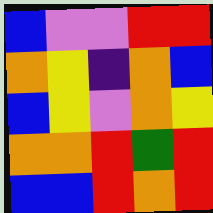[["blue", "violet", "violet", "red", "red"], ["orange", "yellow", "indigo", "orange", "blue"], ["blue", "yellow", "violet", "orange", "yellow"], ["orange", "orange", "red", "green", "red"], ["blue", "blue", "red", "orange", "red"]]